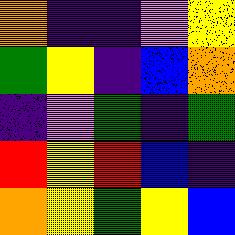[["orange", "indigo", "indigo", "violet", "yellow"], ["green", "yellow", "indigo", "blue", "orange"], ["indigo", "violet", "green", "indigo", "green"], ["red", "yellow", "red", "blue", "indigo"], ["orange", "yellow", "green", "yellow", "blue"]]